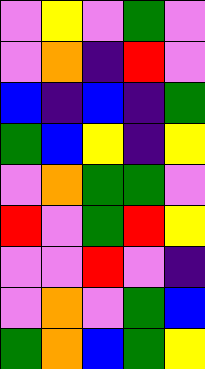[["violet", "yellow", "violet", "green", "violet"], ["violet", "orange", "indigo", "red", "violet"], ["blue", "indigo", "blue", "indigo", "green"], ["green", "blue", "yellow", "indigo", "yellow"], ["violet", "orange", "green", "green", "violet"], ["red", "violet", "green", "red", "yellow"], ["violet", "violet", "red", "violet", "indigo"], ["violet", "orange", "violet", "green", "blue"], ["green", "orange", "blue", "green", "yellow"]]